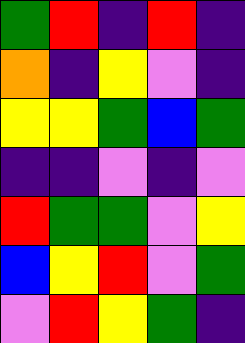[["green", "red", "indigo", "red", "indigo"], ["orange", "indigo", "yellow", "violet", "indigo"], ["yellow", "yellow", "green", "blue", "green"], ["indigo", "indigo", "violet", "indigo", "violet"], ["red", "green", "green", "violet", "yellow"], ["blue", "yellow", "red", "violet", "green"], ["violet", "red", "yellow", "green", "indigo"]]